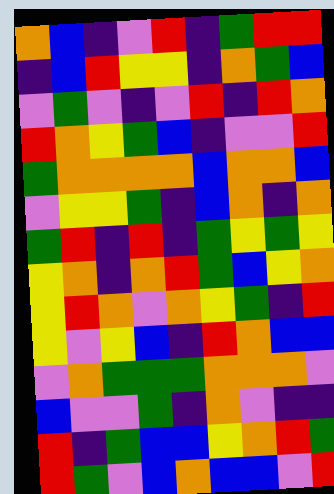[["orange", "blue", "indigo", "violet", "red", "indigo", "green", "red", "red"], ["indigo", "blue", "red", "yellow", "yellow", "indigo", "orange", "green", "blue"], ["violet", "green", "violet", "indigo", "violet", "red", "indigo", "red", "orange"], ["red", "orange", "yellow", "green", "blue", "indigo", "violet", "violet", "red"], ["green", "orange", "orange", "orange", "orange", "blue", "orange", "orange", "blue"], ["violet", "yellow", "yellow", "green", "indigo", "blue", "orange", "indigo", "orange"], ["green", "red", "indigo", "red", "indigo", "green", "yellow", "green", "yellow"], ["yellow", "orange", "indigo", "orange", "red", "green", "blue", "yellow", "orange"], ["yellow", "red", "orange", "violet", "orange", "yellow", "green", "indigo", "red"], ["yellow", "violet", "yellow", "blue", "indigo", "red", "orange", "blue", "blue"], ["violet", "orange", "green", "green", "green", "orange", "orange", "orange", "violet"], ["blue", "violet", "violet", "green", "indigo", "orange", "violet", "indigo", "indigo"], ["red", "indigo", "green", "blue", "blue", "yellow", "orange", "red", "green"], ["red", "green", "violet", "blue", "orange", "blue", "blue", "violet", "red"]]